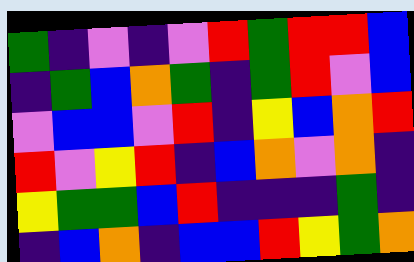[["green", "indigo", "violet", "indigo", "violet", "red", "green", "red", "red", "blue"], ["indigo", "green", "blue", "orange", "green", "indigo", "green", "red", "violet", "blue"], ["violet", "blue", "blue", "violet", "red", "indigo", "yellow", "blue", "orange", "red"], ["red", "violet", "yellow", "red", "indigo", "blue", "orange", "violet", "orange", "indigo"], ["yellow", "green", "green", "blue", "red", "indigo", "indigo", "indigo", "green", "indigo"], ["indigo", "blue", "orange", "indigo", "blue", "blue", "red", "yellow", "green", "orange"]]